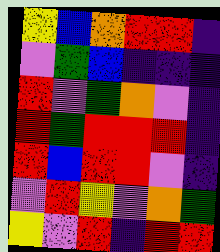[["yellow", "blue", "orange", "red", "red", "indigo"], ["violet", "green", "blue", "indigo", "indigo", "indigo"], ["red", "violet", "green", "orange", "violet", "indigo"], ["red", "green", "red", "red", "red", "indigo"], ["red", "blue", "red", "red", "violet", "indigo"], ["violet", "red", "yellow", "violet", "orange", "green"], ["yellow", "violet", "red", "indigo", "red", "red"]]